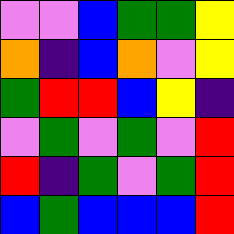[["violet", "violet", "blue", "green", "green", "yellow"], ["orange", "indigo", "blue", "orange", "violet", "yellow"], ["green", "red", "red", "blue", "yellow", "indigo"], ["violet", "green", "violet", "green", "violet", "red"], ["red", "indigo", "green", "violet", "green", "red"], ["blue", "green", "blue", "blue", "blue", "red"]]